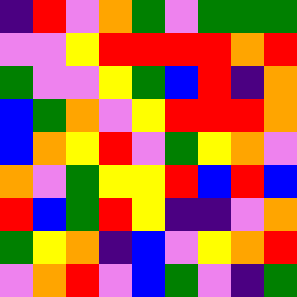[["indigo", "red", "violet", "orange", "green", "violet", "green", "green", "green"], ["violet", "violet", "yellow", "red", "red", "red", "red", "orange", "red"], ["green", "violet", "violet", "yellow", "green", "blue", "red", "indigo", "orange"], ["blue", "green", "orange", "violet", "yellow", "red", "red", "red", "orange"], ["blue", "orange", "yellow", "red", "violet", "green", "yellow", "orange", "violet"], ["orange", "violet", "green", "yellow", "yellow", "red", "blue", "red", "blue"], ["red", "blue", "green", "red", "yellow", "indigo", "indigo", "violet", "orange"], ["green", "yellow", "orange", "indigo", "blue", "violet", "yellow", "orange", "red"], ["violet", "orange", "red", "violet", "blue", "green", "violet", "indigo", "green"]]